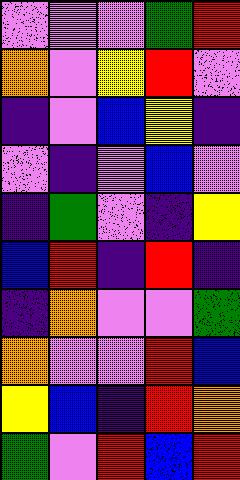[["violet", "violet", "violet", "green", "red"], ["orange", "violet", "yellow", "red", "violet"], ["indigo", "violet", "blue", "yellow", "indigo"], ["violet", "indigo", "violet", "blue", "violet"], ["indigo", "green", "violet", "indigo", "yellow"], ["blue", "red", "indigo", "red", "indigo"], ["indigo", "orange", "violet", "violet", "green"], ["orange", "violet", "violet", "red", "blue"], ["yellow", "blue", "indigo", "red", "orange"], ["green", "violet", "red", "blue", "red"]]